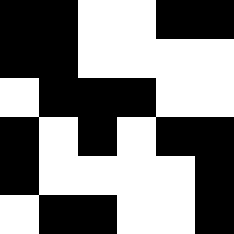[["black", "black", "white", "white", "black", "black"], ["black", "black", "white", "white", "white", "white"], ["white", "black", "black", "black", "white", "white"], ["black", "white", "black", "white", "black", "black"], ["black", "white", "white", "white", "white", "black"], ["white", "black", "black", "white", "white", "black"]]